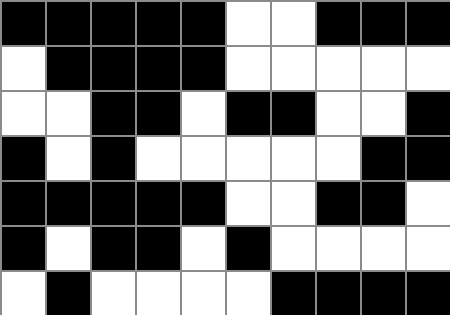[["black", "black", "black", "black", "black", "white", "white", "black", "black", "black"], ["white", "black", "black", "black", "black", "white", "white", "white", "white", "white"], ["white", "white", "black", "black", "white", "black", "black", "white", "white", "black"], ["black", "white", "black", "white", "white", "white", "white", "white", "black", "black"], ["black", "black", "black", "black", "black", "white", "white", "black", "black", "white"], ["black", "white", "black", "black", "white", "black", "white", "white", "white", "white"], ["white", "black", "white", "white", "white", "white", "black", "black", "black", "black"]]